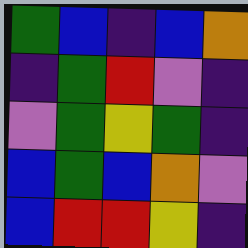[["green", "blue", "indigo", "blue", "orange"], ["indigo", "green", "red", "violet", "indigo"], ["violet", "green", "yellow", "green", "indigo"], ["blue", "green", "blue", "orange", "violet"], ["blue", "red", "red", "yellow", "indigo"]]